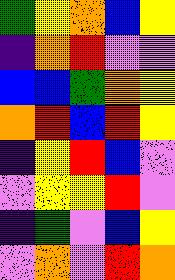[["green", "yellow", "orange", "blue", "yellow"], ["indigo", "orange", "red", "violet", "violet"], ["blue", "blue", "green", "orange", "yellow"], ["orange", "red", "blue", "red", "yellow"], ["indigo", "yellow", "red", "blue", "violet"], ["violet", "yellow", "yellow", "red", "violet"], ["indigo", "green", "violet", "blue", "yellow"], ["violet", "orange", "violet", "red", "orange"]]